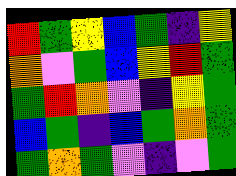[["red", "green", "yellow", "blue", "green", "indigo", "yellow"], ["orange", "violet", "green", "blue", "yellow", "red", "green"], ["green", "red", "orange", "violet", "indigo", "yellow", "green"], ["blue", "green", "indigo", "blue", "green", "orange", "green"], ["green", "orange", "green", "violet", "indigo", "violet", "green"]]